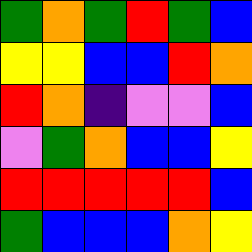[["green", "orange", "green", "red", "green", "blue"], ["yellow", "yellow", "blue", "blue", "red", "orange"], ["red", "orange", "indigo", "violet", "violet", "blue"], ["violet", "green", "orange", "blue", "blue", "yellow"], ["red", "red", "red", "red", "red", "blue"], ["green", "blue", "blue", "blue", "orange", "yellow"]]